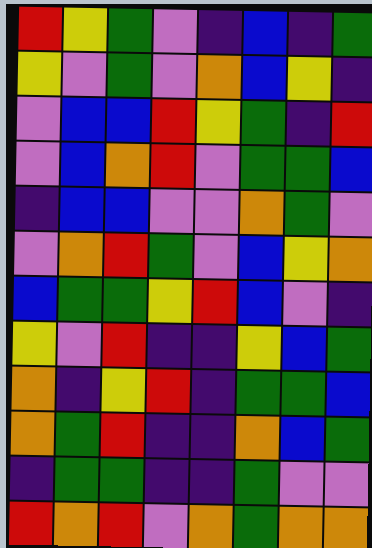[["red", "yellow", "green", "violet", "indigo", "blue", "indigo", "green"], ["yellow", "violet", "green", "violet", "orange", "blue", "yellow", "indigo"], ["violet", "blue", "blue", "red", "yellow", "green", "indigo", "red"], ["violet", "blue", "orange", "red", "violet", "green", "green", "blue"], ["indigo", "blue", "blue", "violet", "violet", "orange", "green", "violet"], ["violet", "orange", "red", "green", "violet", "blue", "yellow", "orange"], ["blue", "green", "green", "yellow", "red", "blue", "violet", "indigo"], ["yellow", "violet", "red", "indigo", "indigo", "yellow", "blue", "green"], ["orange", "indigo", "yellow", "red", "indigo", "green", "green", "blue"], ["orange", "green", "red", "indigo", "indigo", "orange", "blue", "green"], ["indigo", "green", "green", "indigo", "indigo", "green", "violet", "violet"], ["red", "orange", "red", "violet", "orange", "green", "orange", "orange"]]